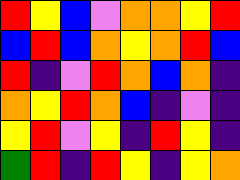[["red", "yellow", "blue", "violet", "orange", "orange", "yellow", "red"], ["blue", "red", "blue", "orange", "yellow", "orange", "red", "blue"], ["red", "indigo", "violet", "red", "orange", "blue", "orange", "indigo"], ["orange", "yellow", "red", "orange", "blue", "indigo", "violet", "indigo"], ["yellow", "red", "violet", "yellow", "indigo", "red", "yellow", "indigo"], ["green", "red", "indigo", "red", "yellow", "indigo", "yellow", "orange"]]